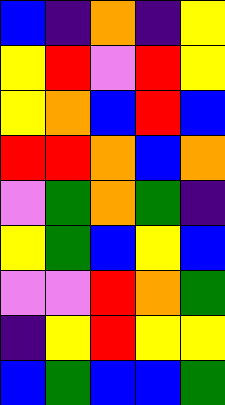[["blue", "indigo", "orange", "indigo", "yellow"], ["yellow", "red", "violet", "red", "yellow"], ["yellow", "orange", "blue", "red", "blue"], ["red", "red", "orange", "blue", "orange"], ["violet", "green", "orange", "green", "indigo"], ["yellow", "green", "blue", "yellow", "blue"], ["violet", "violet", "red", "orange", "green"], ["indigo", "yellow", "red", "yellow", "yellow"], ["blue", "green", "blue", "blue", "green"]]